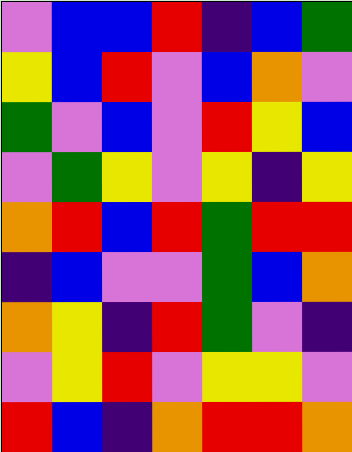[["violet", "blue", "blue", "red", "indigo", "blue", "green"], ["yellow", "blue", "red", "violet", "blue", "orange", "violet"], ["green", "violet", "blue", "violet", "red", "yellow", "blue"], ["violet", "green", "yellow", "violet", "yellow", "indigo", "yellow"], ["orange", "red", "blue", "red", "green", "red", "red"], ["indigo", "blue", "violet", "violet", "green", "blue", "orange"], ["orange", "yellow", "indigo", "red", "green", "violet", "indigo"], ["violet", "yellow", "red", "violet", "yellow", "yellow", "violet"], ["red", "blue", "indigo", "orange", "red", "red", "orange"]]